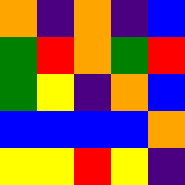[["orange", "indigo", "orange", "indigo", "blue"], ["green", "red", "orange", "green", "red"], ["green", "yellow", "indigo", "orange", "blue"], ["blue", "blue", "blue", "blue", "orange"], ["yellow", "yellow", "red", "yellow", "indigo"]]